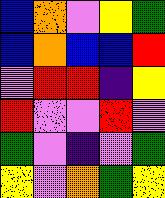[["blue", "orange", "violet", "yellow", "green"], ["blue", "orange", "blue", "blue", "red"], ["violet", "red", "red", "indigo", "yellow"], ["red", "violet", "violet", "red", "violet"], ["green", "violet", "indigo", "violet", "green"], ["yellow", "violet", "orange", "green", "yellow"]]